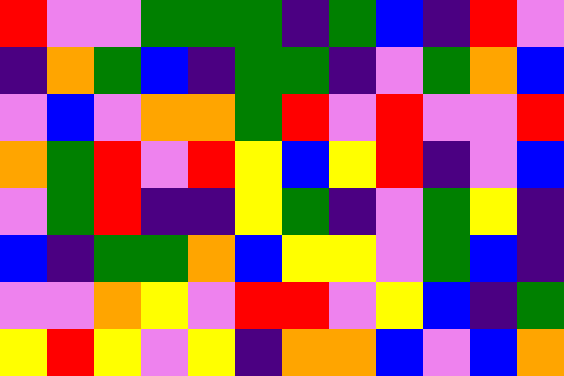[["red", "violet", "violet", "green", "green", "green", "indigo", "green", "blue", "indigo", "red", "violet"], ["indigo", "orange", "green", "blue", "indigo", "green", "green", "indigo", "violet", "green", "orange", "blue"], ["violet", "blue", "violet", "orange", "orange", "green", "red", "violet", "red", "violet", "violet", "red"], ["orange", "green", "red", "violet", "red", "yellow", "blue", "yellow", "red", "indigo", "violet", "blue"], ["violet", "green", "red", "indigo", "indigo", "yellow", "green", "indigo", "violet", "green", "yellow", "indigo"], ["blue", "indigo", "green", "green", "orange", "blue", "yellow", "yellow", "violet", "green", "blue", "indigo"], ["violet", "violet", "orange", "yellow", "violet", "red", "red", "violet", "yellow", "blue", "indigo", "green"], ["yellow", "red", "yellow", "violet", "yellow", "indigo", "orange", "orange", "blue", "violet", "blue", "orange"]]